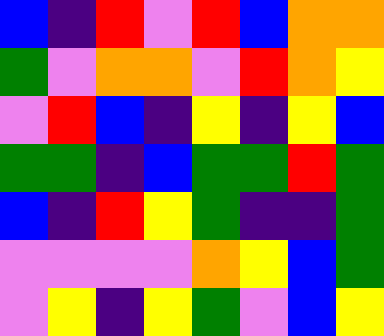[["blue", "indigo", "red", "violet", "red", "blue", "orange", "orange"], ["green", "violet", "orange", "orange", "violet", "red", "orange", "yellow"], ["violet", "red", "blue", "indigo", "yellow", "indigo", "yellow", "blue"], ["green", "green", "indigo", "blue", "green", "green", "red", "green"], ["blue", "indigo", "red", "yellow", "green", "indigo", "indigo", "green"], ["violet", "violet", "violet", "violet", "orange", "yellow", "blue", "green"], ["violet", "yellow", "indigo", "yellow", "green", "violet", "blue", "yellow"]]